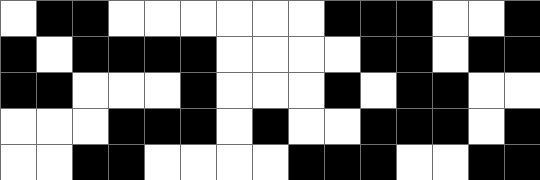[["white", "black", "black", "white", "white", "white", "white", "white", "white", "black", "black", "black", "white", "white", "black"], ["black", "white", "black", "black", "black", "black", "white", "white", "white", "white", "black", "black", "white", "black", "black"], ["black", "black", "white", "white", "white", "black", "white", "white", "white", "black", "white", "black", "black", "white", "white"], ["white", "white", "white", "black", "black", "black", "white", "black", "white", "white", "black", "black", "black", "white", "black"], ["white", "white", "black", "black", "white", "white", "white", "white", "black", "black", "black", "white", "white", "black", "black"]]